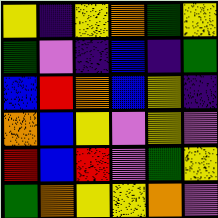[["yellow", "indigo", "yellow", "orange", "green", "yellow"], ["green", "violet", "indigo", "blue", "indigo", "green"], ["blue", "red", "orange", "blue", "yellow", "indigo"], ["orange", "blue", "yellow", "violet", "yellow", "violet"], ["red", "blue", "red", "violet", "green", "yellow"], ["green", "orange", "yellow", "yellow", "orange", "violet"]]